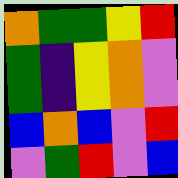[["orange", "green", "green", "yellow", "red"], ["green", "indigo", "yellow", "orange", "violet"], ["green", "indigo", "yellow", "orange", "violet"], ["blue", "orange", "blue", "violet", "red"], ["violet", "green", "red", "violet", "blue"]]